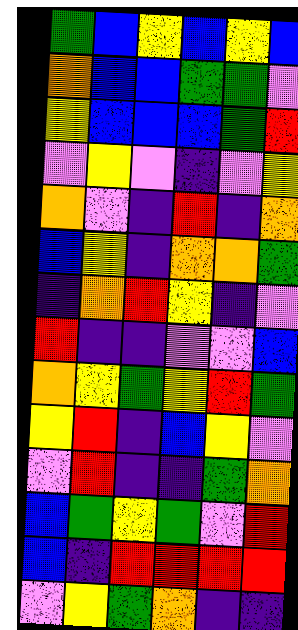[["green", "blue", "yellow", "blue", "yellow", "blue"], ["orange", "blue", "blue", "green", "green", "violet"], ["yellow", "blue", "blue", "blue", "green", "red"], ["violet", "yellow", "violet", "indigo", "violet", "yellow"], ["orange", "violet", "indigo", "red", "indigo", "orange"], ["blue", "yellow", "indigo", "orange", "orange", "green"], ["indigo", "orange", "red", "yellow", "indigo", "violet"], ["red", "indigo", "indigo", "violet", "violet", "blue"], ["orange", "yellow", "green", "yellow", "red", "green"], ["yellow", "red", "indigo", "blue", "yellow", "violet"], ["violet", "red", "indigo", "indigo", "green", "orange"], ["blue", "green", "yellow", "green", "violet", "red"], ["blue", "indigo", "red", "red", "red", "red"], ["violet", "yellow", "green", "orange", "indigo", "indigo"]]